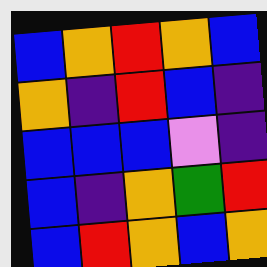[["blue", "orange", "red", "orange", "blue"], ["orange", "indigo", "red", "blue", "indigo"], ["blue", "blue", "blue", "violet", "indigo"], ["blue", "indigo", "orange", "green", "red"], ["blue", "red", "orange", "blue", "orange"]]